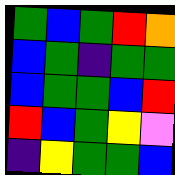[["green", "blue", "green", "red", "orange"], ["blue", "green", "indigo", "green", "green"], ["blue", "green", "green", "blue", "red"], ["red", "blue", "green", "yellow", "violet"], ["indigo", "yellow", "green", "green", "blue"]]